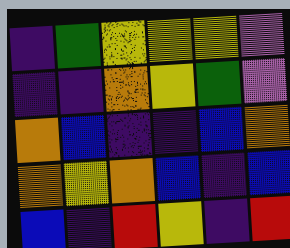[["indigo", "green", "yellow", "yellow", "yellow", "violet"], ["indigo", "indigo", "orange", "yellow", "green", "violet"], ["orange", "blue", "indigo", "indigo", "blue", "orange"], ["orange", "yellow", "orange", "blue", "indigo", "blue"], ["blue", "indigo", "red", "yellow", "indigo", "red"]]